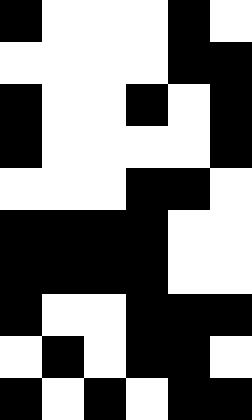[["black", "white", "white", "white", "black", "white"], ["white", "white", "white", "white", "black", "black"], ["black", "white", "white", "black", "white", "black"], ["black", "white", "white", "white", "white", "black"], ["white", "white", "white", "black", "black", "white"], ["black", "black", "black", "black", "white", "white"], ["black", "black", "black", "black", "white", "white"], ["black", "white", "white", "black", "black", "black"], ["white", "black", "white", "black", "black", "white"], ["black", "white", "black", "white", "black", "black"]]